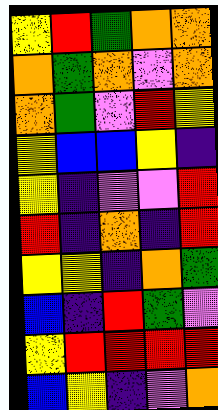[["yellow", "red", "green", "orange", "orange"], ["orange", "green", "orange", "violet", "orange"], ["orange", "green", "violet", "red", "yellow"], ["yellow", "blue", "blue", "yellow", "indigo"], ["yellow", "indigo", "violet", "violet", "red"], ["red", "indigo", "orange", "indigo", "red"], ["yellow", "yellow", "indigo", "orange", "green"], ["blue", "indigo", "red", "green", "violet"], ["yellow", "red", "red", "red", "red"], ["blue", "yellow", "indigo", "violet", "orange"]]